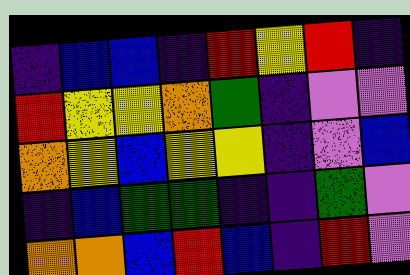[["indigo", "blue", "blue", "indigo", "red", "yellow", "red", "indigo"], ["red", "yellow", "yellow", "orange", "green", "indigo", "violet", "violet"], ["orange", "yellow", "blue", "yellow", "yellow", "indigo", "violet", "blue"], ["indigo", "blue", "green", "green", "indigo", "indigo", "green", "violet"], ["orange", "orange", "blue", "red", "blue", "indigo", "red", "violet"]]